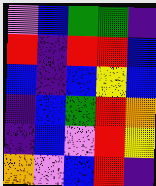[["violet", "blue", "green", "green", "indigo"], ["red", "indigo", "red", "red", "blue"], ["blue", "indigo", "blue", "yellow", "blue"], ["indigo", "blue", "green", "red", "orange"], ["indigo", "blue", "violet", "red", "yellow"], ["orange", "violet", "blue", "red", "indigo"]]